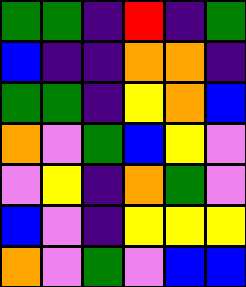[["green", "green", "indigo", "red", "indigo", "green"], ["blue", "indigo", "indigo", "orange", "orange", "indigo"], ["green", "green", "indigo", "yellow", "orange", "blue"], ["orange", "violet", "green", "blue", "yellow", "violet"], ["violet", "yellow", "indigo", "orange", "green", "violet"], ["blue", "violet", "indigo", "yellow", "yellow", "yellow"], ["orange", "violet", "green", "violet", "blue", "blue"]]